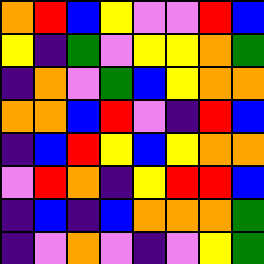[["orange", "red", "blue", "yellow", "violet", "violet", "red", "blue"], ["yellow", "indigo", "green", "violet", "yellow", "yellow", "orange", "green"], ["indigo", "orange", "violet", "green", "blue", "yellow", "orange", "orange"], ["orange", "orange", "blue", "red", "violet", "indigo", "red", "blue"], ["indigo", "blue", "red", "yellow", "blue", "yellow", "orange", "orange"], ["violet", "red", "orange", "indigo", "yellow", "red", "red", "blue"], ["indigo", "blue", "indigo", "blue", "orange", "orange", "orange", "green"], ["indigo", "violet", "orange", "violet", "indigo", "violet", "yellow", "green"]]